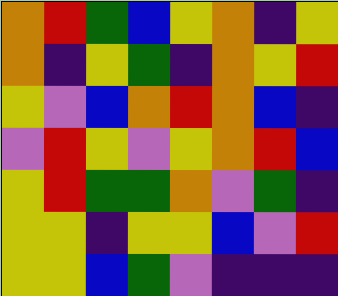[["orange", "red", "green", "blue", "yellow", "orange", "indigo", "yellow"], ["orange", "indigo", "yellow", "green", "indigo", "orange", "yellow", "red"], ["yellow", "violet", "blue", "orange", "red", "orange", "blue", "indigo"], ["violet", "red", "yellow", "violet", "yellow", "orange", "red", "blue"], ["yellow", "red", "green", "green", "orange", "violet", "green", "indigo"], ["yellow", "yellow", "indigo", "yellow", "yellow", "blue", "violet", "red"], ["yellow", "yellow", "blue", "green", "violet", "indigo", "indigo", "indigo"]]